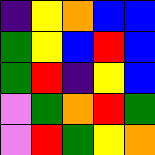[["indigo", "yellow", "orange", "blue", "blue"], ["green", "yellow", "blue", "red", "blue"], ["green", "red", "indigo", "yellow", "blue"], ["violet", "green", "orange", "red", "green"], ["violet", "red", "green", "yellow", "orange"]]